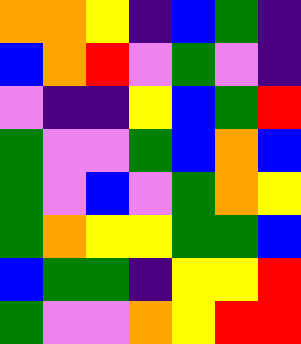[["orange", "orange", "yellow", "indigo", "blue", "green", "indigo"], ["blue", "orange", "red", "violet", "green", "violet", "indigo"], ["violet", "indigo", "indigo", "yellow", "blue", "green", "red"], ["green", "violet", "violet", "green", "blue", "orange", "blue"], ["green", "violet", "blue", "violet", "green", "orange", "yellow"], ["green", "orange", "yellow", "yellow", "green", "green", "blue"], ["blue", "green", "green", "indigo", "yellow", "yellow", "red"], ["green", "violet", "violet", "orange", "yellow", "red", "red"]]